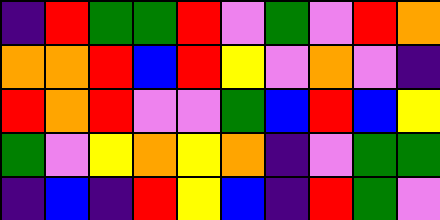[["indigo", "red", "green", "green", "red", "violet", "green", "violet", "red", "orange"], ["orange", "orange", "red", "blue", "red", "yellow", "violet", "orange", "violet", "indigo"], ["red", "orange", "red", "violet", "violet", "green", "blue", "red", "blue", "yellow"], ["green", "violet", "yellow", "orange", "yellow", "orange", "indigo", "violet", "green", "green"], ["indigo", "blue", "indigo", "red", "yellow", "blue", "indigo", "red", "green", "violet"]]